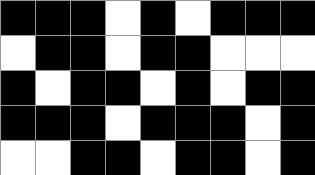[["black", "black", "black", "white", "black", "white", "black", "black", "black"], ["white", "black", "black", "white", "black", "black", "white", "white", "white"], ["black", "white", "black", "black", "white", "black", "white", "black", "black"], ["black", "black", "black", "white", "black", "black", "black", "white", "black"], ["white", "white", "black", "black", "white", "black", "black", "white", "black"]]